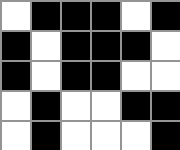[["white", "black", "black", "black", "white", "black"], ["black", "white", "black", "black", "black", "white"], ["black", "white", "black", "black", "white", "white"], ["white", "black", "white", "white", "black", "black"], ["white", "black", "white", "white", "white", "black"]]